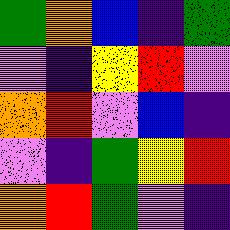[["green", "orange", "blue", "indigo", "green"], ["violet", "indigo", "yellow", "red", "violet"], ["orange", "red", "violet", "blue", "indigo"], ["violet", "indigo", "green", "yellow", "red"], ["orange", "red", "green", "violet", "indigo"]]